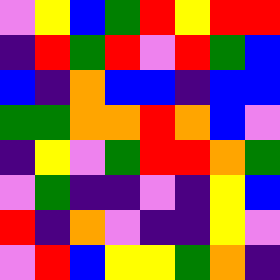[["violet", "yellow", "blue", "green", "red", "yellow", "red", "red"], ["indigo", "red", "green", "red", "violet", "red", "green", "blue"], ["blue", "indigo", "orange", "blue", "blue", "indigo", "blue", "blue"], ["green", "green", "orange", "orange", "red", "orange", "blue", "violet"], ["indigo", "yellow", "violet", "green", "red", "red", "orange", "green"], ["violet", "green", "indigo", "indigo", "violet", "indigo", "yellow", "blue"], ["red", "indigo", "orange", "violet", "indigo", "indigo", "yellow", "violet"], ["violet", "red", "blue", "yellow", "yellow", "green", "orange", "indigo"]]